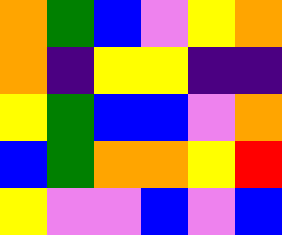[["orange", "green", "blue", "violet", "yellow", "orange"], ["orange", "indigo", "yellow", "yellow", "indigo", "indigo"], ["yellow", "green", "blue", "blue", "violet", "orange"], ["blue", "green", "orange", "orange", "yellow", "red"], ["yellow", "violet", "violet", "blue", "violet", "blue"]]